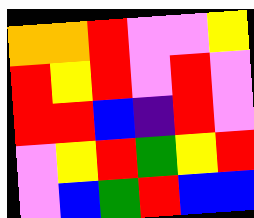[["orange", "orange", "red", "violet", "violet", "yellow"], ["red", "yellow", "red", "violet", "red", "violet"], ["red", "red", "blue", "indigo", "red", "violet"], ["violet", "yellow", "red", "green", "yellow", "red"], ["violet", "blue", "green", "red", "blue", "blue"]]